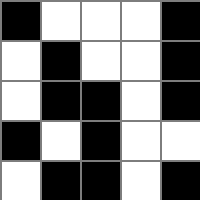[["black", "white", "white", "white", "black"], ["white", "black", "white", "white", "black"], ["white", "black", "black", "white", "black"], ["black", "white", "black", "white", "white"], ["white", "black", "black", "white", "black"]]